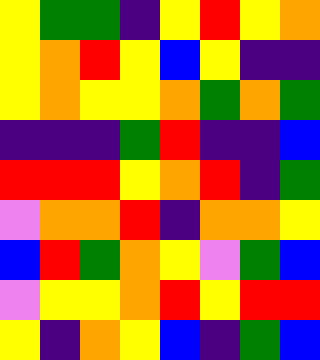[["yellow", "green", "green", "indigo", "yellow", "red", "yellow", "orange"], ["yellow", "orange", "red", "yellow", "blue", "yellow", "indigo", "indigo"], ["yellow", "orange", "yellow", "yellow", "orange", "green", "orange", "green"], ["indigo", "indigo", "indigo", "green", "red", "indigo", "indigo", "blue"], ["red", "red", "red", "yellow", "orange", "red", "indigo", "green"], ["violet", "orange", "orange", "red", "indigo", "orange", "orange", "yellow"], ["blue", "red", "green", "orange", "yellow", "violet", "green", "blue"], ["violet", "yellow", "yellow", "orange", "red", "yellow", "red", "red"], ["yellow", "indigo", "orange", "yellow", "blue", "indigo", "green", "blue"]]